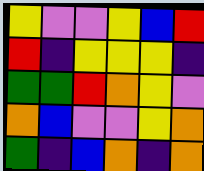[["yellow", "violet", "violet", "yellow", "blue", "red"], ["red", "indigo", "yellow", "yellow", "yellow", "indigo"], ["green", "green", "red", "orange", "yellow", "violet"], ["orange", "blue", "violet", "violet", "yellow", "orange"], ["green", "indigo", "blue", "orange", "indigo", "orange"]]